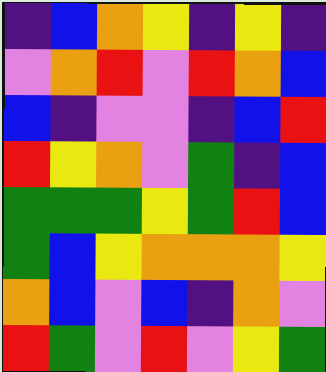[["indigo", "blue", "orange", "yellow", "indigo", "yellow", "indigo"], ["violet", "orange", "red", "violet", "red", "orange", "blue"], ["blue", "indigo", "violet", "violet", "indigo", "blue", "red"], ["red", "yellow", "orange", "violet", "green", "indigo", "blue"], ["green", "green", "green", "yellow", "green", "red", "blue"], ["green", "blue", "yellow", "orange", "orange", "orange", "yellow"], ["orange", "blue", "violet", "blue", "indigo", "orange", "violet"], ["red", "green", "violet", "red", "violet", "yellow", "green"]]